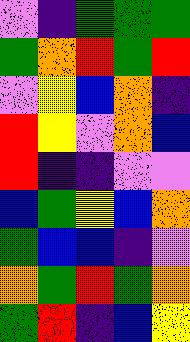[["violet", "indigo", "green", "green", "green"], ["green", "orange", "red", "green", "red"], ["violet", "yellow", "blue", "orange", "indigo"], ["red", "yellow", "violet", "orange", "blue"], ["red", "indigo", "indigo", "violet", "violet"], ["blue", "green", "yellow", "blue", "orange"], ["green", "blue", "blue", "indigo", "violet"], ["orange", "green", "red", "green", "orange"], ["green", "red", "indigo", "blue", "yellow"]]